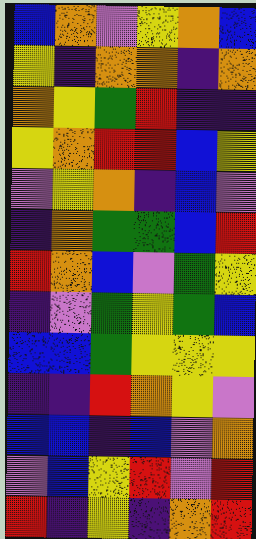[["blue", "orange", "violet", "yellow", "orange", "blue"], ["yellow", "indigo", "orange", "orange", "indigo", "orange"], ["orange", "yellow", "green", "red", "indigo", "indigo"], ["yellow", "orange", "red", "red", "blue", "yellow"], ["violet", "yellow", "orange", "indigo", "blue", "violet"], ["indigo", "orange", "green", "green", "blue", "red"], ["red", "orange", "blue", "violet", "green", "yellow"], ["indigo", "violet", "green", "yellow", "green", "blue"], ["blue", "blue", "green", "yellow", "yellow", "yellow"], ["indigo", "indigo", "red", "orange", "yellow", "violet"], ["blue", "blue", "indigo", "blue", "violet", "orange"], ["violet", "blue", "yellow", "red", "violet", "red"], ["red", "indigo", "yellow", "indigo", "orange", "red"]]